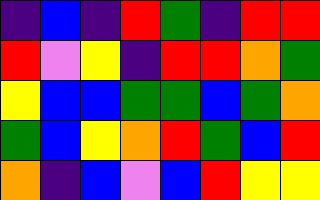[["indigo", "blue", "indigo", "red", "green", "indigo", "red", "red"], ["red", "violet", "yellow", "indigo", "red", "red", "orange", "green"], ["yellow", "blue", "blue", "green", "green", "blue", "green", "orange"], ["green", "blue", "yellow", "orange", "red", "green", "blue", "red"], ["orange", "indigo", "blue", "violet", "blue", "red", "yellow", "yellow"]]